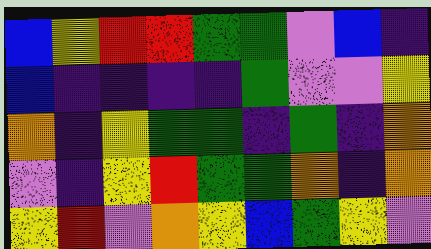[["blue", "yellow", "red", "red", "green", "green", "violet", "blue", "indigo"], ["blue", "indigo", "indigo", "indigo", "indigo", "green", "violet", "violet", "yellow"], ["orange", "indigo", "yellow", "green", "green", "indigo", "green", "indigo", "orange"], ["violet", "indigo", "yellow", "red", "green", "green", "orange", "indigo", "orange"], ["yellow", "red", "violet", "orange", "yellow", "blue", "green", "yellow", "violet"]]